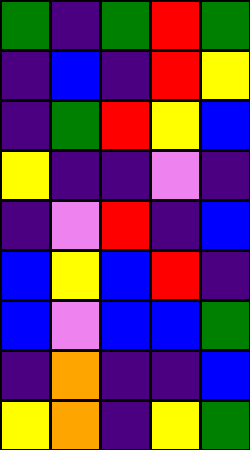[["green", "indigo", "green", "red", "green"], ["indigo", "blue", "indigo", "red", "yellow"], ["indigo", "green", "red", "yellow", "blue"], ["yellow", "indigo", "indigo", "violet", "indigo"], ["indigo", "violet", "red", "indigo", "blue"], ["blue", "yellow", "blue", "red", "indigo"], ["blue", "violet", "blue", "blue", "green"], ["indigo", "orange", "indigo", "indigo", "blue"], ["yellow", "orange", "indigo", "yellow", "green"]]